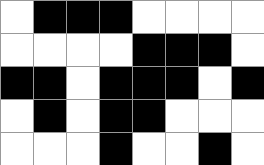[["white", "black", "black", "black", "white", "white", "white", "white"], ["white", "white", "white", "white", "black", "black", "black", "white"], ["black", "black", "white", "black", "black", "black", "white", "black"], ["white", "black", "white", "black", "black", "white", "white", "white"], ["white", "white", "white", "black", "white", "white", "black", "white"]]